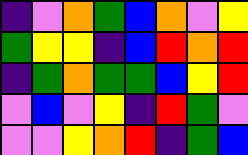[["indigo", "violet", "orange", "green", "blue", "orange", "violet", "yellow"], ["green", "yellow", "yellow", "indigo", "blue", "red", "orange", "red"], ["indigo", "green", "orange", "green", "green", "blue", "yellow", "red"], ["violet", "blue", "violet", "yellow", "indigo", "red", "green", "violet"], ["violet", "violet", "yellow", "orange", "red", "indigo", "green", "blue"]]